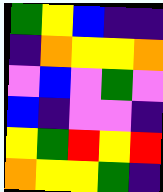[["green", "yellow", "blue", "indigo", "indigo"], ["indigo", "orange", "yellow", "yellow", "orange"], ["violet", "blue", "violet", "green", "violet"], ["blue", "indigo", "violet", "violet", "indigo"], ["yellow", "green", "red", "yellow", "red"], ["orange", "yellow", "yellow", "green", "indigo"]]